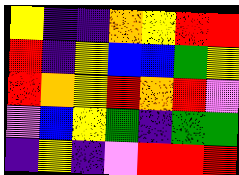[["yellow", "indigo", "indigo", "orange", "yellow", "red", "red"], ["red", "indigo", "yellow", "blue", "blue", "green", "yellow"], ["red", "orange", "yellow", "red", "orange", "red", "violet"], ["violet", "blue", "yellow", "green", "indigo", "green", "green"], ["indigo", "yellow", "indigo", "violet", "red", "red", "red"]]